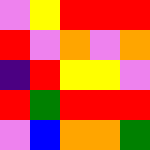[["violet", "yellow", "red", "red", "red"], ["red", "violet", "orange", "violet", "orange"], ["indigo", "red", "yellow", "yellow", "violet"], ["red", "green", "red", "red", "red"], ["violet", "blue", "orange", "orange", "green"]]